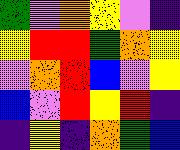[["green", "violet", "orange", "yellow", "violet", "indigo"], ["yellow", "red", "red", "green", "orange", "yellow"], ["violet", "orange", "red", "blue", "violet", "yellow"], ["blue", "violet", "red", "yellow", "red", "indigo"], ["indigo", "yellow", "indigo", "orange", "green", "blue"]]